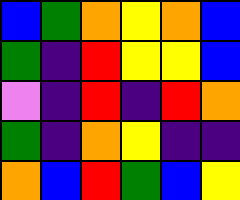[["blue", "green", "orange", "yellow", "orange", "blue"], ["green", "indigo", "red", "yellow", "yellow", "blue"], ["violet", "indigo", "red", "indigo", "red", "orange"], ["green", "indigo", "orange", "yellow", "indigo", "indigo"], ["orange", "blue", "red", "green", "blue", "yellow"]]